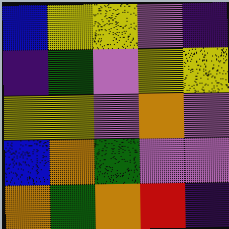[["blue", "yellow", "yellow", "violet", "indigo"], ["indigo", "green", "violet", "yellow", "yellow"], ["yellow", "yellow", "violet", "orange", "violet"], ["blue", "orange", "green", "violet", "violet"], ["orange", "green", "orange", "red", "indigo"]]